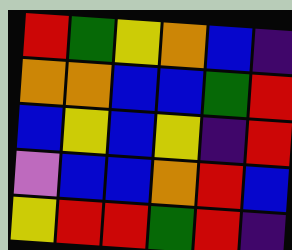[["red", "green", "yellow", "orange", "blue", "indigo"], ["orange", "orange", "blue", "blue", "green", "red"], ["blue", "yellow", "blue", "yellow", "indigo", "red"], ["violet", "blue", "blue", "orange", "red", "blue"], ["yellow", "red", "red", "green", "red", "indigo"]]